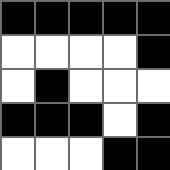[["black", "black", "black", "black", "black"], ["white", "white", "white", "white", "black"], ["white", "black", "white", "white", "white"], ["black", "black", "black", "white", "black"], ["white", "white", "white", "black", "black"]]